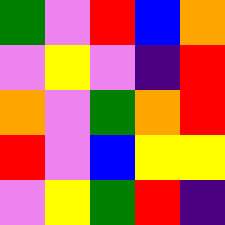[["green", "violet", "red", "blue", "orange"], ["violet", "yellow", "violet", "indigo", "red"], ["orange", "violet", "green", "orange", "red"], ["red", "violet", "blue", "yellow", "yellow"], ["violet", "yellow", "green", "red", "indigo"]]